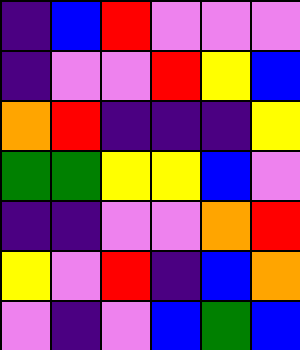[["indigo", "blue", "red", "violet", "violet", "violet"], ["indigo", "violet", "violet", "red", "yellow", "blue"], ["orange", "red", "indigo", "indigo", "indigo", "yellow"], ["green", "green", "yellow", "yellow", "blue", "violet"], ["indigo", "indigo", "violet", "violet", "orange", "red"], ["yellow", "violet", "red", "indigo", "blue", "orange"], ["violet", "indigo", "violet", "blue", "green", "blue"]]